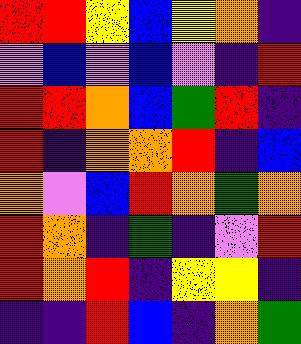[["red", "red", "yellow", "blue", "yellow", "orange", "indigo"], ["violet", "blue", "violet", "blue", "violet", "indigo", "red"], ["red", "red", "orange", "blue", "green", "red", "indigo"], ["red", "indigo", "orange", "orange", "red", "indigo", "blue"], ["orange", "violet", "blue", "red", "orange", "green", "orange"], ["red", "orange", "indigo", "green", "indigo", "violet", "red"], ["red", "orange", "red", "indigo", "yellow", "yellow", "indigo"], ["indigo", "indigo", "red", "blue", "indigo", "orange", "green"]]